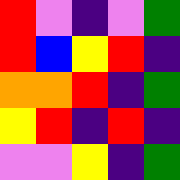[["red", "violet", "indigo", "violet", "green"], ["red", "blue", "yellow", "red", "indigo"], ["orange", "orange", "red", "indigo", "green"], ["yellow", "red", "indigo", "red", "indigo"], ["violet", "violet", "yellow", "indigo", "green"]]